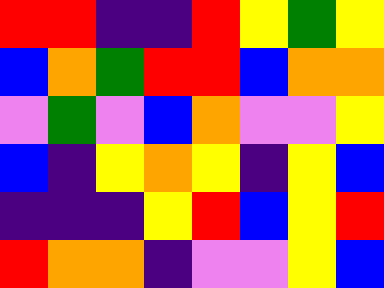[["red", "red", "indigo", "indigo", "red", "yellow", "green", "yellow"], ["blue", "orange", "green", "red", "red", "blue", "orange", "orange"], ["violet", "green", "violet", "blue", "orange", "violet", "violet", "yellow"], ["blue", "indigo", "yellow", "orange", "yellow", "indigo", "yellow", "blue"], ["indigo", "indigo", "indigo", "yellow", "red", "blue", "yellow", "red"], ["red", "orange", "orange", "indigo", "violet", "violet", "yellow", "blue"]]